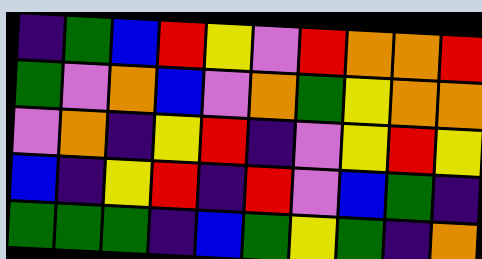[["indigo", "green", "blue", "red", "yellow", "violet", "red", "orange", "orange", "red"], ["green", "violet", "orange", "blue", "violet", "orange", "green", "yellow", "orange", "orange"], ["violet", "orange", "indigo", "yellow", "red", "indigo", "violet", "yellow", "red", "yellow"], ["blue", "indigo", "yellow", "red", "indigo", "red", "violet", "blue", "green", "indigo"], ["green", "green", "green", "indigo", "blue", "green", "yellow", "green", "indigo", "orange"]]